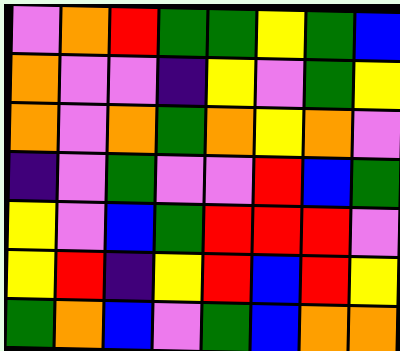[["violet", "orange", "red", "green", "green", "yellow", "green", "blue"], ["orange", "violet", "violet", "indigo", "yellow", "violet", "green", "yellow"], ["orange", "violet", "orange", "green", "orange", "yellow", "orange", "violet"], ["indigo", "violet", "green", "violet", "violet", "red", "blue", "green"], ["yellow", "violet", "blue", "green", "red", "red", "red", "violet"], ["yellow", "red", "indigo", "yellow", "red", "blue", "red", "yellow"], ["green", "orange", "blue", "violet", "green", "blue", "orange", "orange"]]